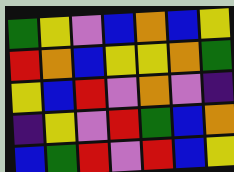[["green", "yellow", "violet", "blue", "orange", "blue", "yellow"], ["red", "orange", "blue", "yellow", "yellow", "orange", "green"], ["yellow", "blue", "red", "violet", "orange", "violet", "indigo"], ["indigo", "yellow", "violet", "red", "green", "blue", "orange"], ["blue", "green", "red", "violet", "red", "blue", "yellow"]]